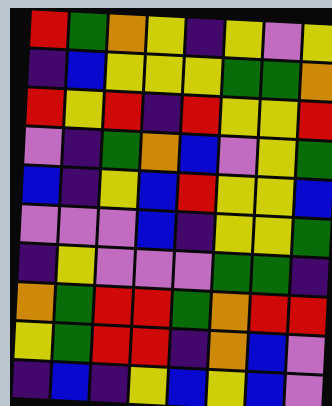[["red", "green", "orange", "yellow", "indigo", "yellow", "violet", "yellow"], ["indigo", "blue", "yellow", "yellow", "yellow", "green", "green", "orange"], ["red", "yellow", "red", "indigo", "red", "yellow", "yellow", "red"], ["violet", "indigo", "green", "orange", "blue", "violet", "yellow", "green"], ["blue", "indigo", "yellow", "blue", "red", "yellow", "yellow", "blue"], ["violet", "violet", "violet", "blue", "indigo", "yellow", "yellow", "green"], ["indigo", "yellow", "violet", "violet", "violet", "green", "green", "indigo"], ["orange", "green", "red", "red", "green", "orange", "red", "red"], ["yellow", "green", "red", "red", "indigo", "orange", "blue", "violet"], ["indigo", "blue", "indigo", "yellow", "blue", "yellow", "blue", "violet"]]